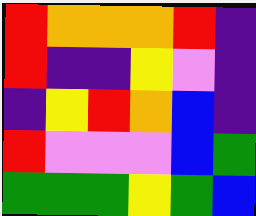[["red", "orange", "orange", "orange", "red", "indigo"], ["red", "indigo", "indigo", "yellow", "violet", "indigo"], ["indigo", "yellow", "red", "orange", "blue", "indigo"], ["red", "violet", "violet", "violet", "blue", "green"], ["green", "green", "green", "yellow", "green", "blue"]]